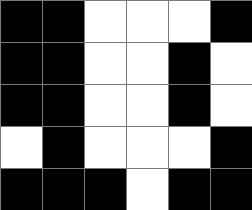[["black", "black", "white", "white", "white", "black"], ["black", "black", "white", "white", "black", "white"], ["black", "black", "white", "white", "black", "white"], ["white", "black", "white", "white", "white", "black"], ["black", "black", "black", "white", "black", "black"]]